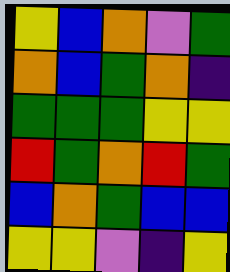[["yellow", "blue", "orange", "violet", "green"], ["orange", "blue", "green", "orange", "indigo"], ["green", "green", "green", "yellow", "yellow"], ["red", "green", "orange", "red", "green"], ["blue", "orange", "green", "blue", "blue"], ["yellow", "yellow", "violet", "indigo", "yellow"]]